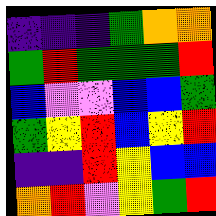[["indigo", "indigo", "indigo", "green", "orange", "orange"], ["green", "red", "green", "green", "green", "red"], ["blue", "violet", "violet", "blue", "blue", "green"], ["green", "yellow", "red", "blue", "yellow", "red"], ["indigo", "indigo", "red", "yellow", "blue", "blue"], ["orange", "red", "violet", "yellow", "green", "red"]]